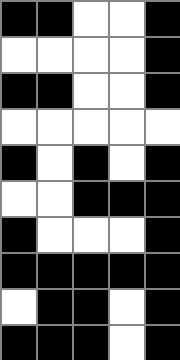[["black", "black", "white", "white", "black"], ["white", "white", "white", "white", "black"], ["black", "black", "white", "white", "black"], ["white", "white", "white", "white", "white"], ["black", "white", "black", "white", "black"], ["white", "white", "black", "black", "black"], ["black", "white", "white", "white", "black"], ["black", "black", "black", "black", "black"], ["white", "black", "black", "white", "black"], ["black", "black", "black", "white", "black"]]